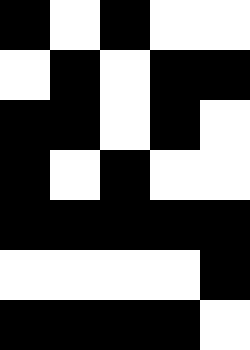[["black", "white", "black", "white", "white"], ["white", "black", "white", "black", "black"], ["black", "black", "white", "black", "white"], ["black", "white", "black", "white", "white"], ["black", "black", "black", "black", "black"], ["white", "white", "white", "white", "black"], ["black", "black", "black", "black", "white"]]